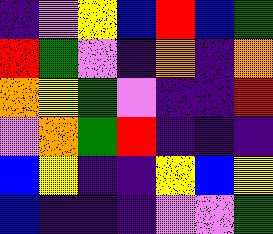[["indigo", "violet", "yellow", "blue", "red", "blue", "green"], ["red", "green", "violet", "indigo", "orange", "indigo", "orange"], ["orange", "yellow", "green", "violet", "indigo", "indigo", "red"], ["violet", "orange", "green", "red", "indigo", "indigo", "indigo"], ["blue", "yellow", "indigo", "indigo", "yellow", "blue", "yellow"], ["blue", "indigo", "indigo", "indigo", "violet", "violet", "green"]]